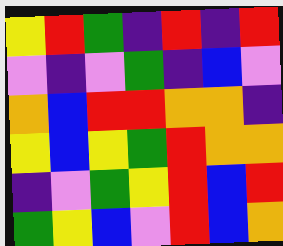[["yellow", "red", "green", "indigo", "red", "indigo", "red"], ["violet", "indigo", "violet", "green", "indigo", "blue", "violet"], ["orange", "blue", "red", "red", "orange", "orange", "indigo"], ["yellow", "blue", "yellow", "green", "red", "orange", "orange"], ["indigo", "violet", "green", "yellow", "red", "blue", "red"], ["green", "yellow", "blue", "violet", "red", "blue", "orange"]]